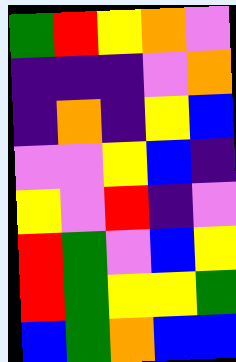[["green", "red", "yellow", "orange", "violet"], ["indigo", "indigo", "indigo", "violet", "orange"], ["indigo", "orange", "indigo", "yellow", "blue"], ["violet", "violet", "yellow", "blue", "indigo"], ["yellow", "violet", "red", "indigo", "violet"], ["red", "green", "violet", "blue", "yellow"], ["red", "green", "yellow", "yellow", "green"], ["blue", "green", "orange", "blue", "blue"]]